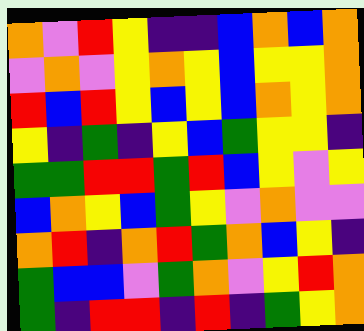[["orange", "violet", "red", "yellow", "indigo", "indigo", "blue", "orange", "blue", "orange"], ["violet", "orange", "violet", "yellow", "orange", "yellow", "blue", "yellow", "yellow", "orange"], ["red", "blue", "red", "yellow", "blue", "yellow", "blue", "orange", "yellow", "orange"], ["yellow", "indigo", "green", "indigo", "yellow", "blue", "green", "yellow", "yellow", "indigo"], ["green", "green", "red", "red", "green", "red", "blue", "yellow", "violet", "yellow"], ["blue", "orange", "yellow", "blue", "green", "yellow", "violet", "orange", "violet", "violet"], ["orange", "red", "indigo", "orange", "red", "green", "orange", "blue", "yellow", "indigo"], ["green", "blue", "blue", "violet", "green", "orange", "violet", "yellow", "red", "orange"], ["green", "indigo", "red", "red", "indigo", "red", "indigo", "green", "yellow", "orange"]]